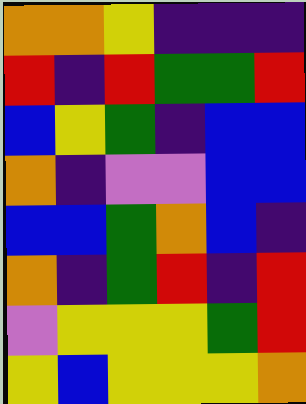[["orange", "orange", "yellow", "indigo", "indigo", "indigo"], ["red", "indigo", "red", "green", "green", "red"], ["blue", "yellow", "green", "indigo", "blue", "blue"], ["orange", "indigo", "violet", "violet", "blue", "blue"], ["blue", "blue", "green", "orange", "blue", "indigo"], ["orange", "indigo", "green", "red", "indigo", "red"], ["violet", "yellow", "yellow", "yellow", "green", "red"], ["yellow", "blue", "yellow", "yellow", "yellow", "orange"]]